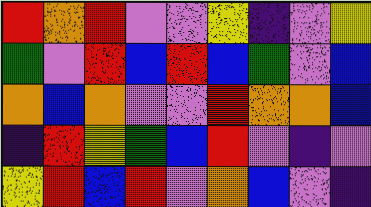[["red", "orange", "red", "violet", "violet", "yellow", "indigo", "violet", "yellow"], ["green", "violet", "red", "blue", "red", "blue", "green", "violet", "blue"], ["orange", "blue", "orange", "violet", "violet", "red", "orange", "orange", "blue"], ["indigo", "red", "yellow", "green", "blue", "red", "violet", "indigo", "violet"], ["yellow", "red", "blue", "red", "violet", "orange", "blue", "violet", "indigo"]]